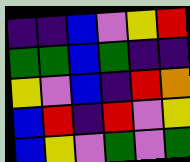[["indigo", "indigo", "blue", "violet", "yellow", "red"], ["green", "green", "blue", "green", "indigo", "indigo"], ["yellow", "violet", "blue", "indigo", "red", "orange"], ["blue", "red", "indigo", "red", "violet", "yellow"], ["blue", "yellow", "violet", "green", "violet", "green"]]